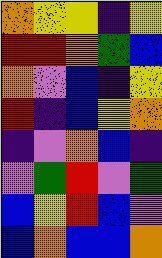[["orange", "yellow", "yellow", "indigo", "yellow"], ["red", "red", "orange", "green", "blue"], ["orange", "violet", "blue", "indigo", "yellow"], ["red", "indigo", "blue", "yellow", "orange"], ["indigo", "violet", "orange", "blue", "indigo"], ["violet", "green", "red", "violet", "green"], ["blue", "yellow", "red", "blue", "violet"], ["blue", "orange", "blue", "blue", "orange"]]